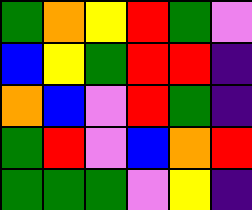[["green", "orange", "yellow", "red", "green", "violet"], ["blue", "yellow", "green", "red", "red", "indigo"], ["orange", "blue", "violet", "red", "green", "indigo"], ["green", "red", "violet", "blue", "orange", "red"], ["green", "green", "green", "violet", "yellow", "indigo"]]